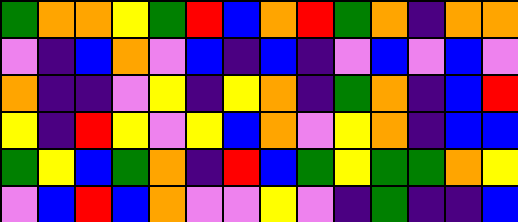[["green", "orange", "orange", "yellow", "green", "red", "blue", "orange", "red", "green", "orange", "indigo", "orange", "orange"], ["violet", "indigo", "blue", "orange", "violet", "blue", "indigo", "blue", "indigo", "violet", "blue", "violet", "blue", "violet"], ["orange", "indigo", "indigo", "violet", "yellow", "indigo", "yellow", "orange", "indigo", "green", "orange", "indigo", "blue", "red"], ["yellow", "indigo", "red", "yellow", "violet", "yellow", "blue", "orange", "violet", "yellow", "orange", "indigo", "blue", "blue"], ["green", "yellow", "blue", "green", "orange", "indigo", "red", "blue", "green", "yellow", "green", "green", "orange", "yellow"], ["violet", "blue", "red", "blue", "orange", "violet", "violet", "yellow", "violet", "indigo", "green", "indigo", "indigo", "blue"]]